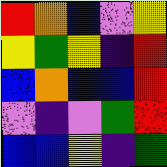[["red", "orange", "blue", "violet", "yellow"], ["yellow", "green", "yellow", "indigo", "red"], ["blue", "orange", "blue", "blue", "red"], ["violet", "indigo", "violet", "green", "red"], ["blue", "blue", "yellow", "indigo", "green"]]